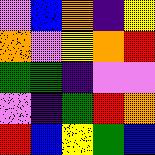[["violet", "blue", "orange", "indigo", "yellow"], ["orange", "violet", "yellow", "orange", "red"], ["green", "green", "indigo", "violet", "violet"], ["violet", "indigo", "green", "red", "orange"], ["red", "blue", "yellow", "green", "blue"]]